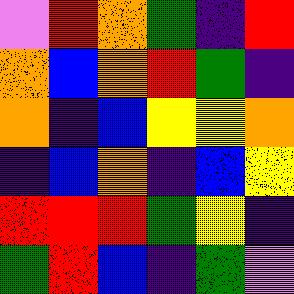[["violet", "red", "orange", "green", "indigo", "red"], ["orange", "blue", "orange", "red", "green", "indigo"], ["orange", "indigo", "blue", "yellow", "yellow", "orange"], ["indigo", "blue", "orange", "indigo", "blue", "yellow"], ["red", "red", "red", "green", "yellow", "indigo"], ["green", "red", "blue", "indigo", "green", "violet"]]